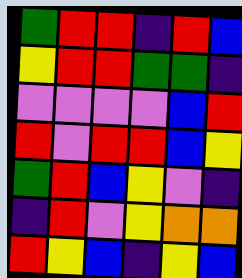[["green", "red", "red", "indigo", "red", "blue"], ["yellow", "red", "red", "green", "green", "indigo"], ["violet", "violet", "violet", "violet", "blue", "red"], ["red", "violet", "red", "red", "blue", "yellow"], ["green", "red", "blue", "yellow", "violet", "indigo"], ["indigo", "red", "violet", "yellow", "orange", "orange"], ["red", "yellow", "blue", "indigo", "yellow", "blue"]]